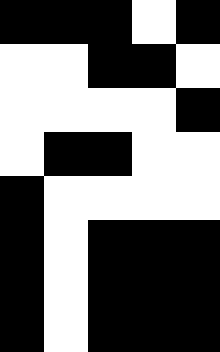[["black", "black", "black", "white", "black"], ["white", "white", "black", "black", "white"], ["white", "white", "white", "white", "black"], ["white", "black", "black", "white", "white"], ["black", "white", "white", "white", "white"], ["black", "white", "black", "black", "black"], ["black", "white", "black", "black", "black"], ["black", "white", "black", "black", "black"]]